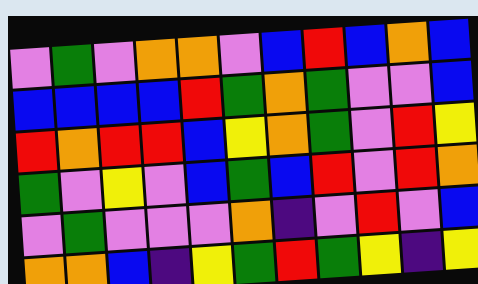[["violet", "green", "violet", "orange", "orange", "violet", "blue", "red", "blue", "orange", "blue"], ["blue", "blue", "blue", "blue", "red", "green", "orange", "green", "violet", "violet", "blue"], ["red", "orange", "red", "red", "blue", "yellow", "orange", "green", "violet", "red", "yellow"], ["green", "violet", "yellow", "violet", "blue", "green", "blue", "red", "violet", "red", "orange"], ["violet", "green", "violet", "violet", "violet", "orange", "indigo", "violet", "red", "violet", "blue"], ["orange", "orange", "blue", "indigo", "yellow", "green", "red", "green", "yellow", "indigo", "yellow"]]